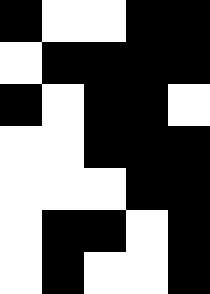[["black", "white", "white", "black", "black"], ["white", "black", "black", "black", "black"], ["black", "white", "black", "black", "white"], ["white", "white", "black", "black", "black"], ["white", "white", "white", "black", "black"], ["white", "black", "black", "white", "black"], ["white", "black", "white", "white", "black"]]